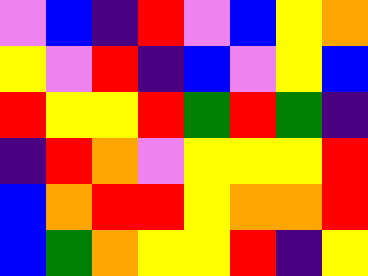[["violet", "blue", "indigo", "red", "violet", "blue", "yellow", "orange"], ["yellow", "violet", "red", "indigo", "blue", "violet", "yellow", "blue"], ["red", "yellow", "yellow", "red", "green", "red", "green", "indigo"], ["indigo", "red", "orange", "violet", "yellow", "yellow", "yellow", "red"], ["blue", "orange", "red", "red", "yellow", "orange", "orange", "red"], ["blue", "green", "orange", "yellow", "yellow", "red", "indigo", "yellow"]]